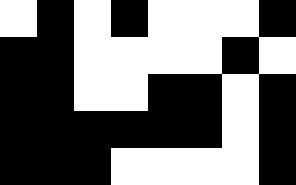[["white", "black", "white", "black", "white", "white", "white", "black"], ["black", "black", "white", "white", "white", "white", "black", "white"], ["black", "black", "white", "white", "black", "black", "white", "black"], ["black", "black", "black", "black", "black", "black", "white", "black"], ["black", "black", "black", "white", "white", "white", "white", "black"]]